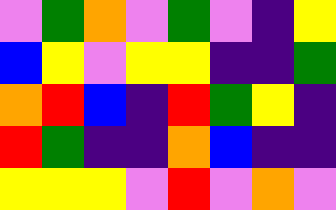[["violet", "green", "orange", "violet", "green", "violet", "indigo", "yellow"], ["blue", "yellow", "violet", "yellow", "yellow", "indigo", "indigo", "green"], ["orange", "red", "blue", "indigo", "red", "green", "yellow", "indigo"], ["red", "green", "indigo", "indigo", "orange", "blue", "indigo", "indigo"], ["yellow", "yellow", "yellow", "violet", "red", "violet", "orange", "violet"]]